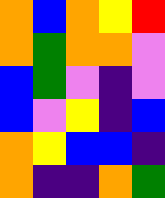[["orange", "blue", "orange", "yellow", "red"], ["orange", "green", "orange", "orange", "violet"], ["blue", "green", "violet", "indigo", "violet"], ["blue", "violet", "yellow", "indigo", "blue"], ["orange", "yellow", "blue", "blue", "indigo"], ["orange", "indigo", "indigo", "orange", "green"]]